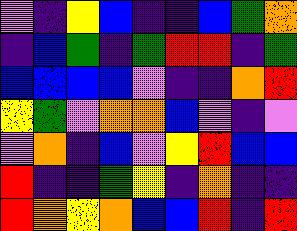[["violet", "indigo", "yellow", "blue", "indigo", "indigo", "blue", "green", "orange"], ["indigo", "blue", "green", "indigo", "green", "red", "red", "indigo", "green"], ["blue", "blue", "blue", "blue", "violet", "indigo", "indigo", "orange", "red"], ["yellow", "green", "violet", "orange", "orange", "blue", "violet", "indigo", "violet"], ["violet", "orange", "indigo", "blue", "violet", "yellow", "red", "blue", "blue"], ["red", "indigo", "indigo", "green", "yellow", "indigo", "orange", "indigo", "indigo"], ["red", "orange", "yellow", "orange", "blue", "blue", "red", "indigo", "red"]]